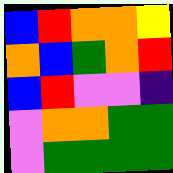[["blue", "red", "orange", "orange", "yellow"], ["orange", "blue", "green", "orange", "red"], ["blue", "red", "violet", "violet", "indigo"], ["violet", "orange", "orange", "green", "green"], ["violet", "green", "green", "green", "green"]]